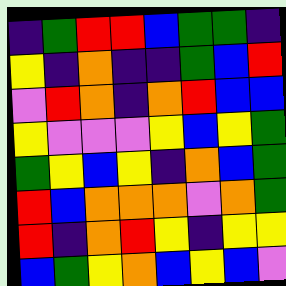[["indigo", "green", "red", "red", "blue", "green", "green", "indigo"], ["yellow", "indigo", "orange", "indigo", "indigo", "green", "blue", "red"], ["violet", "red", "orange", "indigo", "orange", "red", "blue", "blue"], ["yellow", "violet", "violet", "violet", "yellow", "blue", "yellow", "green"], ["green", "yellow", "blue", "yellow", "indigo", "orange", "blue", "green"], ["red", "blue", "orange", "orange", "orange", "violet", "orange", "green"], ["red", "indigo", "orange", "red", "yellow", "indigo", "yellow", "yellow"], ["blue", "green", "yellow", "orange", "blue", "yellow", "blue", "violet"]]